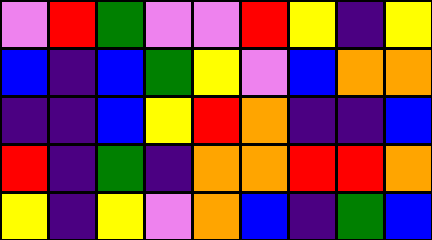[["violet", "red", "green", "violet", "violet", "red", "yellow", "indigo", "yellow"], ["blue", "indigo", "blue", "green", "yellow", "violet", "blue", "orange", "orange"], ["indigo", "indigo", "blue", "yellow", "red", "orange", "indigo", "indigo", "blue"], ["red", "indigo", "green", "indigo", "orange", "orange", "red", "red", "orange"], ["yellow", "indigo", "yellow", "violet", "orange", "blue", "indigo", "green", "blue"]]